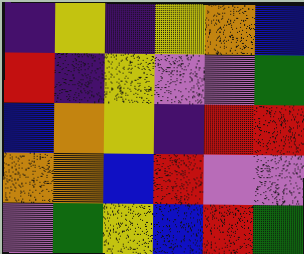[["indigo", "yellow", "indigo", "yellow", "orange", "blue"], ["red", "indigo", "yellow", "violet", "violet", "green"], ["blue", "orange", "yellow", "indigo", "red", "red"], ["orange", "orange", "blue", "red", "violet", "violet"], ["violet", "green", "yellow", "blue", "red", "green"]]